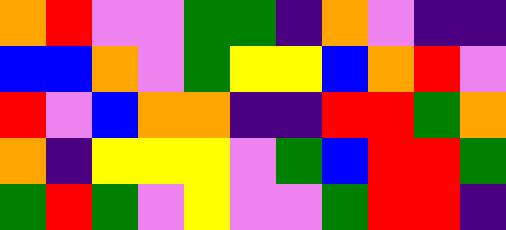[["orange", "red", "violet", "violet", "green", "green", "indigo", "orange", "violet", "indigo", "indigo"], ["blue", "blue", "orange", "violet", "green", "yellow", "yellow", "blue", "orange", "red", "violet"], ["red", "violet", "blue", "orange", "orange", "indigo", "indigo", "red", "red", "green", "orange"], ["orange", "indigo", "yellow", "yellow", "yellow", "violet", "green", "blue", "red", "red", "green"], ["green", "red", "green", "violet", "yellow", "violet", "violet", "green", "red", "red", "indigo"]]